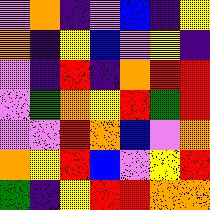[["violet", "orange", "indigo", "violet", "blue", "indigo", "yellow"], ["orange", "indigo", "yellow", "blue", "violet", "yellow", "indigo"], ["violet", "indigo", "red", "indigo", "orange", "red", "red"], ["violet", "green", "orange", "yellow", "red", "green", "red"], ["violet", "violet", "red", "orange", "blue", "violet", "orange"], ["orange", "yellow", "red", "blue", "violet", "yellow", "red"], ["green", "indigo", "yellow", "red", "red", "orange", "orange"]]